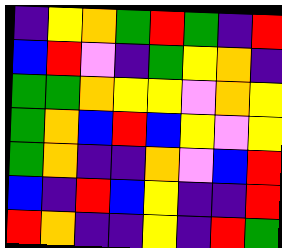[["indigo", "yellow", "orange", "green", "red", "green", "indigo", "red"], ["blue", "red", "violet", "indigo", "green", "yellow", "orange", "indigo"], ["green", "green", "orange", "yellow", "yellow", "violet", "orange", "yellow"], ["green", "orange", "blue", "red", "blue", "yellow", "violet", "yellow"], ["green", "orange", "indigo", "indigo", "orange", "violet", "blue", "red"], ["blue", "indigo", "red", "blue", "yellow", "indigo", "indigo", "red"], ["red", "orange", "indigo", "indigo", "yellow", "indigo", "red", "green"]]